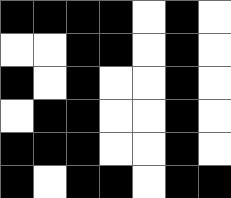[["black", "black", "black", "black", "white", "black", "white"], ["white", "white", "black", "black", "white", "black", "white"], ["black", "white", "black", "white", "white", "black", "white"], ["white", "black", "black", "white", "white", "black", "white"], ["black", "black", "black", "white", "white", "black", "white"], ["black", "white", "black", "black", "white", "black", "black"]]